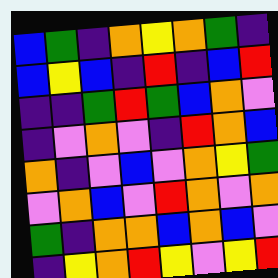[["blue", "green", "indigo", "orange", "yellow", "orange", "green", "indigo"], ["blue", "yellow", "blue", "indigo", "red", "indigo", "blue", "red"], ["indigo", "indigo", "green", "red", "green", "blue", "orange", "violet"], ["indigo", "violet", "orange", "violet", "indigo", "red", "orange", "blue"], ["orange", "indigo", "violet", "blue", "violet", "orange", "yellow", "green"], ["violet", "orange", "blue", "violet", "red", "orange", "violet", "orange"], ["green", "indigo", "orange", "orange", "blue", "orange", "blue", "violet"], ["indigo", "yellow", "orange", "red", "yellow", "violet", "yellow", "red"]]